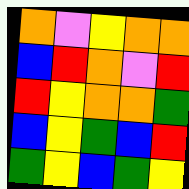[["orange", "violet", "yellow", "orange", "orange"], ["blue", "red", "orange", "violet", "red"], ["red", "yellow", "orange", "orange", "green"], ["blue", "yellow", "green", "blue", "red"], ["green", "yellow", "blue", "green", "yellow"]]